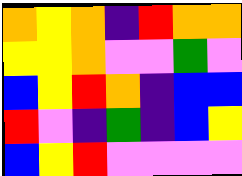[["orange", "yellow", "orange", "indigo", "red", "orange", "orange"], ["yellow", "yellow", "orange", "violet", "violet", "green", "violet"], ["blue", "yellow", "red", "orange", "indigo", "blue", "blue"], ["red", "violet", "indigo", "green", "indigo", "blue", "yellow"], ["blue", "yellow", "red", "violet", "violet", "violet", "violet"]]